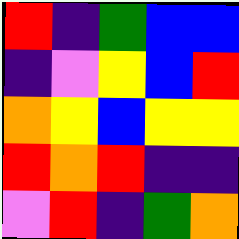[["red", "indigo", "green", "blue", "blue"], ["indigo", "violet", "yellow", "blue", "red"], ["orange", "yellow", "blue", "yellow", "yellow"], ["red", "orange", "red", "indigo", "indigo"], ["violet", "red", "indigo", "green", "orange"]]